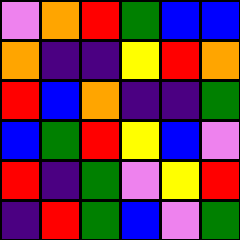[["violet", "orange", "red", "green", "blue", "blue"], ["orange", "indigo", "indigo", "yellow", "red", "orange"], ["red", "blue", "orange", "indigo", "indigo", "green"], ["blue", "green", "red", "yellow", "blue", "violet"], ["red", "indigo", "green", "violet", "yellow", "red"], ["indigo", "red", "green", "blue", "violet", "green"]]